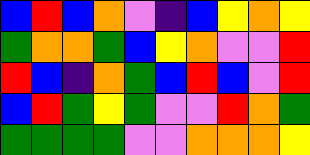[["blue", "red", "blue", "orange", "violet", "indigo", "blue", "yellow", "orange", "yellow"], ["green", "orange", "orange", "green", "blue", "yellow", "orange", "violet", "violet", "red"], ["red", "blue", "indigo", "orange", "green", "blue", "red", "blue", "violet", "red"], ["blue", "red", "green", "yellow", "green", "violet", "violet", "red", "orange", "green"], ["green", "green", "green", "green", "violet", "violet", "orange", "orange", "orange", "yellow"]]